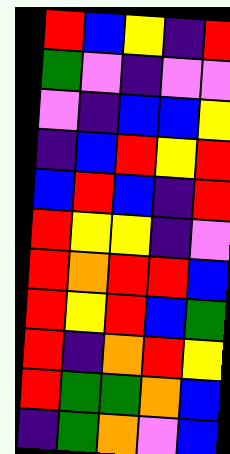[["red", "blue", "yellow", "indigo", "red"], ["green", "violet", "indigo", "violet", "violet"], ["violet", "indigo", "blue", "blue", "yellow"], ["indigo", "blue", "red", "yellow", "red"], ["blue", "red", "blue", "indigo", "red"], ["red", "yellow", "yellow", "indigo", "violet"], ["red", "orange", "red", "red", "blue"], ["red", "yellow", "red", "blue", "green"], ["red", "indigo", "orange", "red", "yellow"], ["red", "green", "green", "orange", "blue"], ["indigo", "green", "orange", "violet", "blue"]]